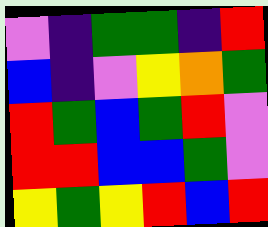[["violet", "indigo", "green", "green", "indigo", "red"], ["blue", "indigo", "violet", "yellow", "orange", "green"], ["red", "green", "blue", "green", "red", "violet"], ["red", "red", "blue", "blue", "green", "violet"], ["yellow", "green", "yellow", "red", "blue", "red"]]